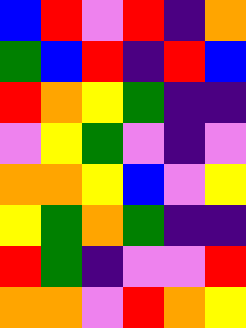[["blue", "red", "violet", "red", "indigo", "orange"], ["green", "blue", "red", "indigo", "red", "blue"], ["red", "orange", "yellow", "green", "indigo", "indigo"], ["violet", "yellow", "green", "violet", "indigo", "violet"], ["orange", "orange", "yellow", "blue", "violet", "yellow"], ["yellow", "green", "orange", "green", "indigo", "indigo"], ["red", "green", "indigo", "violet", "violet", "red"], ["orange", "orange", "violet", "red", "orange", "yellow"]]